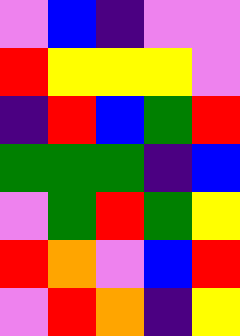[["violet", "blue", "indigo", "violet", "violet"], ["red", "yellow", "yellow", "yellow", "violet"], ["indigo", "red", "blue", "green", "red"], ["green", "green", "green", "indigo", "blue"], ["violet", "green", "red", "green", "yellow"], ["red", "orange", "violet", "blue", "red"], ["violet", "red", "orange", "indigo", "yellow"]]